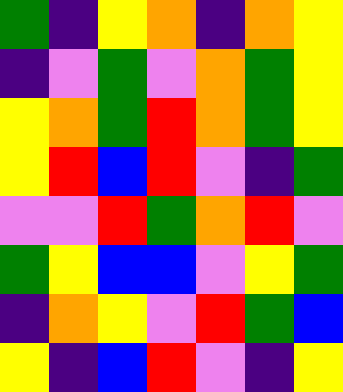[["green", "indigo", "yellow", "orange", "indigo", "orange", "yellow"], ["indigo", "violet", "green", "violet", "orange", "green", "yellow"], ["yellow", "orange", "green", "red", "orange", "green", "yellow"], ["yellow", "red", "blue", "red", "violet", "indigo", "green"], ["violet", "violet", "red", "green", "orange", "red", "violet"], ["green", "yellow", "blue", "blue", "violet", "yellow", "green"], ["indigo", "orange", "yellow", "violet", "red", "green", "blue"], ["yellow", "indigo", "blue", "red", "violet", "indigo", "yellow"]]